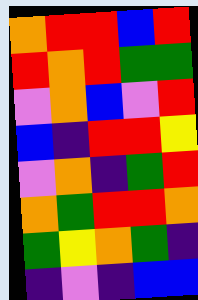[["orange", "red", "red", "blue", "red"], ["red", "orange", "red", "green", "green"], ["violet", "orange", "blue", "violet", "red"], ["blue", "indigo", "red", "red", "yellow"], ["violet", "orange", "indigo", "green", "red"], ["orange", "green", "red", "red", "orange"], ["green", "yellow", "orange", "green", "indigo"], ["indigo", "violet", "indigo", "blue", "blue"]]